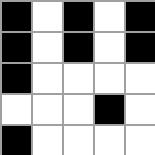[["black", "white", "black", "white", "black"], ["black", "white", "black", "white", "black"], ["black", "white", "white", "white", "white"], ["white", "white", "white", "black", "white"], ["black", "white", "white", "white", "white"]]